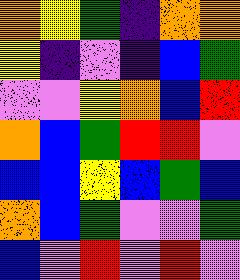[["orange", "yellow", "green", "indigo", "orange", "orange"], ["yellow", "indigo", "violet", "indigo", "blue", "green"], ["violet", "violet", "yellow", "orange", "blue", "red"], ["orange", "blue", "green", "red", "red", "violet"], ["blue", "blue", "yellow", "blue", "green", "blue"], ["orange", "blue", "green", "violet", "violet", "green"], ["blue", "violet", "red", "violet", "red", "violet"]]